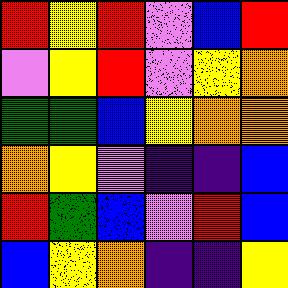[["red", "yellow", "red", "violet", "blue", "red"], ["violet", "yellow", "red", "violet", "yellow", "orange"], ["green", "green", "blue", "yellow", "orange", "orange"], ["orange", "yellow", "violet", "indigo", "indigo", "blue"], ["red", "green", "blue", "violet", "red", "blue"], ["blue", "yellow", "orange", "indigo", "indigo", "yellow"]]